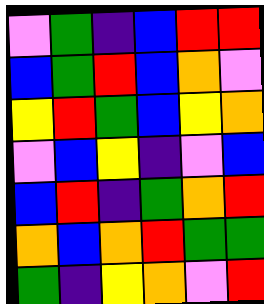[["violet", "green", "indigo", "blue", "red", "red"], ["blue", "green", "red", "blue", "orange", "violet"], ["yellow", "red", "green", "blue", "yellow", "orange"], ["violet", "blue", "yellow", "indigo", "violet", "blue"], ["blue", "red", "indigo", "green", "orange", "red"], ["orange", "blue", "orange", "red", "green", "green"], ["green", "indigo", "yellow", "orange", "violet", "red"]]